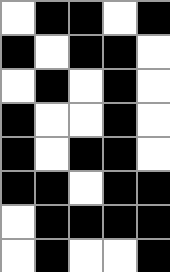[["white", "black", "black", "white", "black"], ["black", "white", "black", "black", "white"], ["white", "black", "white", "black", "white"], ["black", "white", "white", "black", "white"], ["black", "white", "black", "black", "white"], ["black", "black", "white", "black", "black"], ["white", "black", "black", "black", "black"], ["white", "black", "white", "white", "black"]]